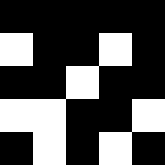[["black", "black", "black", "black", "black"], ["white", "black", "black", "white", "black"], ["black", "black", "white", "black", "black"], ["white", "white", "black", "black", "white"], ["black", "white", "black", "white", "black"]]